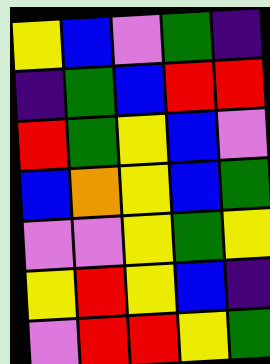[["yellow", "blue", "violet", "green", "indigo"], ["indigo", "green", "blue", "red", "red"], ["red", "green", "yellow", "blue", "violet"], ["blue", "orange", "yellow", "blue", "green"], ["violet", "violet", "yellow", "green", "yellow"], ["yellow", "red", "yellow", "blue", "indigo"], ["violet", "red", "red", "yellow", "green"]]